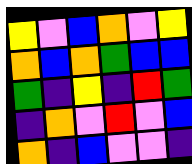[["yellow", "violet", "blue", "orange", "violet", "yellow"], ["orange", "blue", "orange", "green", "blue", "blue"], ["green", "indigo", "yellow", "indigo", "red", "green"], ["indigo", "orange", "violet", "red", "violet", "blue"], ["orange", "indigo", "blue", "violet", "violet", "indigo"]]